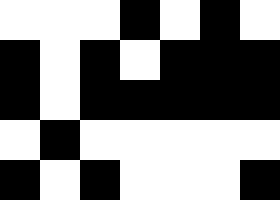[["white", "white", "white", "black", "white", "black", "white"], ["black", "white", "black", "white", "black", "black", "black"], ["black", "white", "black", "black", "black", "black", "black"], ["white", "black", "white", "white", "white", "white", "white"], ["black", "white", "black", "white", "white", "white", "black"]]